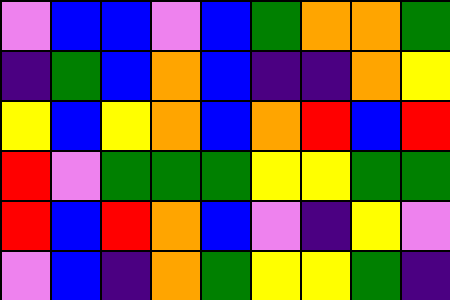[["violet", "blue", "blue", "violet", "blue", "green", "orange", "orange", "green"], ["indigo", "green", "blue", "orange", "blue", "indigo", "indigo", "orange", "yellow"], ["yellow", "blue", "yellow", "orange", "blue", "orange", "red", "blue", "red"], ["red", "violet", "green", "green", "green", "yellow", "yellow", "green", "green"], ["red", "blue", "red", "orange", "blue", "violet", "indigo", "yellow", "violet"], ["violet", "blue", "indigo", "orange", "green", "yellow", "yellow", "green", "indigo"]]